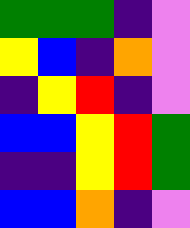[["green", "green", "green", "indigo", "violet"], ["yellow", "blue", "indigo", "orange", "violet"], ["indigo", "yellow", "red", "indigo", "violet"], ["blue", "blue", "yellow", "red", "green"], ["indigo", "indigo", "yellow", "red", "green"], ["blue", "blue", "orange", "indigo", "violet"]]